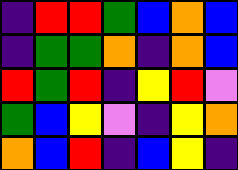[["indigo", "red", "red", "green", "blue", "orange", "blue"], ["indigo", "green", "green", "orange", "indigo", "orange", "blue"], ["red", "green", "red", "indigo", "yellow", "red", "violet"], ["green", "blue", "yellow", "violet", "indigo", "yellow", "orange"], ["orange", "blue", "red", "indigo", "blue", "yellow", "indigo"]]